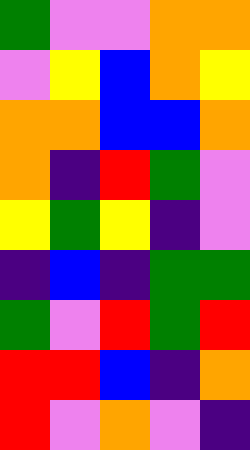[["green", "violet", "violet", "orange", "orange"], ["violet", "yellow", "blue", "orange", "yellow"], ["orange", "orange", "blue", "blue", "orange"], ["orange", "indigo", "red", "green", "violet"], ["yellow", "green", "yellow", "indigo", "violet"], ["indigo", "blue", "indigo", "green", "green"], ["green", "violet", "red", "green", "red"], ["red", "red", "blue", "indigo", "orange"], ["red", "violet", "orange", "violet", "indigo"]]